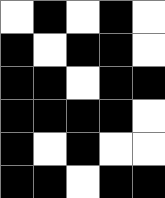[["white", "black", "white", "black", "white"], ["black", "white", "black", "black", "white"], ["black", "black", "white", "black", "black"], ["black", "black", "black", "black", "white"], ["black", "white", "black", "white", "white"], ["black", "black", "white", "black", "black"]]